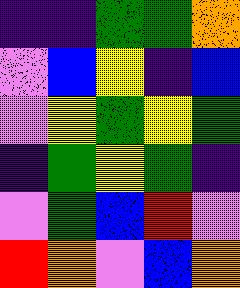[["indigo", "indigo", "green", "green", "orange"], ["violet", "blue", "yellow", "indigo", "blue"], ["violet", "yellow", "green", "yellow", "green"], ["indigo", "green", "yellow", "green", "indigo"], ["violet", "green", "blue", "red", "violet"], ["red", "orange", "violet", "blue", "orange"]]